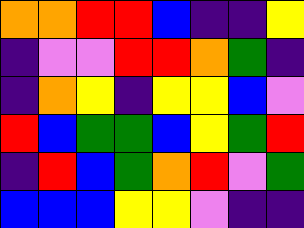[["orange", "orange", "red", "red", "blue", "indigo", "indigo", "yellow"], ["indigo", "violet", "violet", "red", "red", "orange", "green", "indigo"], ["indigo", "orange", "yellow", "indigo", "yellow", "yellow", "blue", "violet"], ["red", "blue", "green", "green", "blue", "yellow", "green", "red"], ["indigo", "red", "blue", "green", "orange", "red", "violet", "green"], ["blue", "blue", "blue", "yellow", "yellow", "violet", "indigo", "indigo"]]